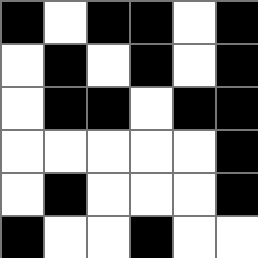[["black", "white", "black", "black", "white", "black"], ["white", "black", "white", "black", "white", "black"], ["white", "black", "black", "white", "black", "black"], ["white", "white", "white", "white", "white", "black"], ["white", "black", "white", "white", "white", "black"], ["black", "white", "white", "black", "white", "white"]]